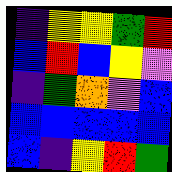[["indigo", "yellow", "yellow", "green", "red"], ["blue", "red", "blue", "yellow", "violet"], ["indigo", "green", "orange", "violet", "blue"], ["blue", "blue", "blue", "blue", "blue"], ["blue", "indigo", "yellow", "red", "green"]]